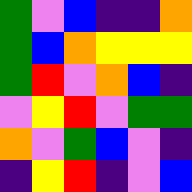[["green", "violet", "blue", "indigo", "indigo", "orange"], ["green", "blue", "orange", "yellow", "yellow", "yellow"], ["green", "red", "violet", "orange", "blue", "indigo"], ["violet", "yellow", "red", "violet", "green", "green"], ["orange", "violet", "green", "blue", "violet", "indigo"], ["indigo", "yellow", "red", "indigo", "violet", "blue"]]